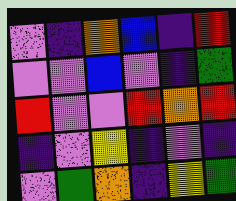[["violet", "indigo", "orange", "blue", "indigo", "red"], ["violet", "violet", "blue", "violet", "indigo", "green"], ["red", "violet", "violet", "red", "orange", "red"], ["indigo", "violet", "yellow", "indigo", "violet", "indigo"], ["violet", "green", "orange", "indigo", "yellow", "green"]]